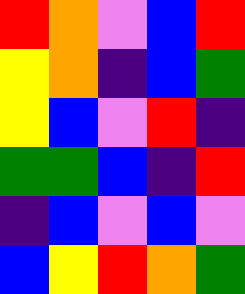[["red", "orange", "violet", "blue", "red"], ["yellow", "orange", "indigo", "blue", "green"], ["yellow", "blue", "violet", "red", "indigo"], ["green", "green", "blue", "indigo", "red"], ["indigo", "blue", "violet", "blue", "violet"], ["blue", "yellow", "red", "orange", "green"]]